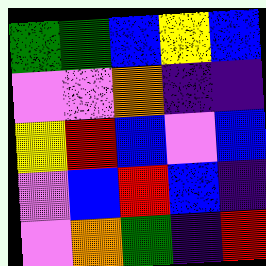[["green", "green", "blue", "yellow", "blue"], ["violet", "violet", "orange", "indigo", "indigo"], ["yellow", "red", "blue", "violet", "blue"], ["violet", "blue", "red", "blue", "indigo"], ["violet", "orange", "green", "indigo", "red"]]